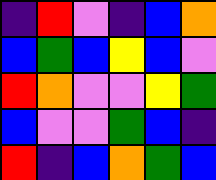[["indigo", "red", "violet", "indigo", "blue", "orange"], ["blue", "green", "blue", "yellow", "blue", "violet"], ["red", "orange", "violet", "violet", "yellow", "green"], ["blue", "violet", "violet", "green", "blue", "indigo"], ["red", "indigo", "blue", "orange", "green", "blue"]]